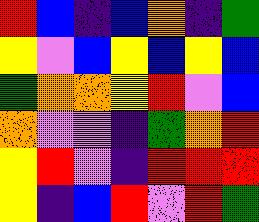[["red", "blue", "indigo", "blue", "orange", "indigo", "green"], ["yellow", "violet", "blue", "yellow", "blue", "yellow", "blue"], ["green", "orange", "orange", "yellow", "red", "violet", "blue"], ["orange", "violet", "violet", "indigo", "green", "orange", "red"], ["yellow", "red", "violet", "indigo", "red", "red", "red"], ["yellow", "indigo", "blue", "red", "violet", "red", "green"]]